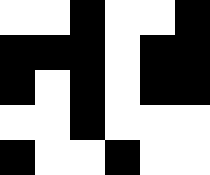[["white", "white", "black", "white", "white", "black"], ["black", "black", "black", "white", "black", "black"], ["black", "white", "black", "white", "black", "black"], ["white", "white", "black", "white", "white", "white"], ["black", "white", "white", "black", "white", "white"]]